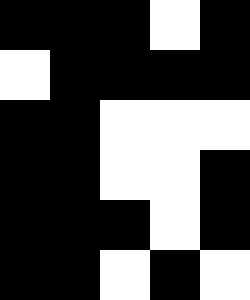[["black", "black", "black", "white", "black"], ["white", "black", "black", "black", "black"], ["black", "black", "white", "white", "white"], ["black", "black", "white", "white", "black"], ["black", "black", "black", "white", "black"], ["black", "black", "white", "black", "white"]]